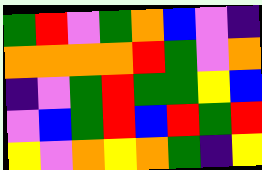[["green", "red", "violet", "green", "orange", "blue", "violet", "indigo"], ["orange", "orange", "orange", "orange", "red", "green", "violet", "orange"], ["indigo", "violet", "green", "red", "green", "green", "yellow", "blue"], ["violet", "blue", "green", "red", "blue", "red", "green", "red"], ["yellow", "violet", "orange", "yellow", "orange", "green", "indigo", "yellow"]]